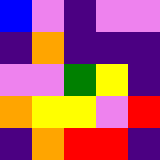[["blue", "violet", "indigo", "violet", "violet"], ["indigo", "orange", "indigo", "indigo", "indigo"], ["violet", "violet", "green", "yellow", "indigo"], ["orange", "yellow", "yellow", "violet", "red"], ["indigo", "orange", "red", "red", "indigo"]]